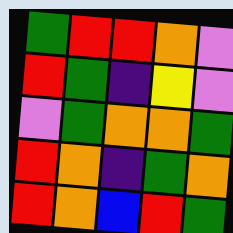[["green", "red", "red", "orange", "violet"], ["red", "green", "indigo", "yellow", "violet"], ["violet", "green", "orange", "orange", "green"], ["red", "orange", "indigo", "green", "orange"], ["red", "orange", "blue", "red", "green"]]